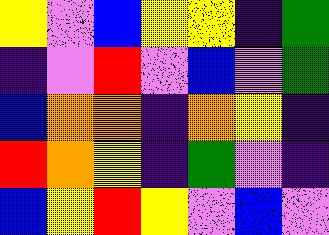[["yellow", "violet", "blue", "yellow", "yellow", "indigo", "green"], ["indigo", "violet", "red", "violet", "blue", "violet", "green"], ["blue", "orange", "orange", "indigo", "orange", "yellow", "indigo"], ["red", "orange", "yellow", "indigo", "green", "violet", "indigo"], ["blue", "yellow", "red", "yellow", "violet", "blue", "violet"]]